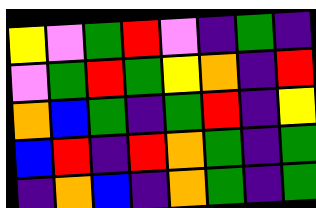[["yellow", "violet", "green", "red", "violet", "indigo", "green", "indigo"], ["violet", "green", "red", "green", "yellow", "orange", "indigo", "red"], ["orange", "blue", "green", "indigo", "green", "red", "indigo", "yellow"], ["blue", "red", "indigo", "red", "orange", "green", "indigo", "green"], ["indigo", "orange", "blue", "indigo", "orange", "green", "indigo", "green"]]